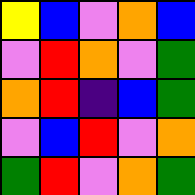[["yellow", "blue", "violet", "orange", "blue"], ["violet", "red", "orange", "violet", "green"], ["orange", "red", "indigo", "blue", "green"], ["violet", "blue", "red", "violet", "orange"], ["green", "red", "violet", "orange", "green"]]